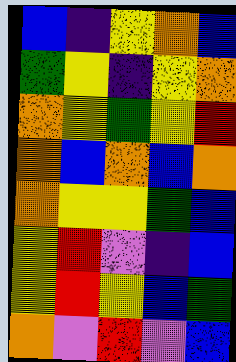[["blue", "indigo", "yellow", "orange", "blue"], ["green", "yellow", "indigo", "yellow", "orange"], ["orange", "yellow", "green", "yellow", "red"], ["orange", "blue", "orange", "blue", "orange"], ["orange", "yellow", "yellow", "green", "blue"], ["yellow", "red", "violet", "indigo", "blue"], ["yellow", "red", "yellow", "blue", "green"], ["orange", "violet", "red", "violet", "blue"]]